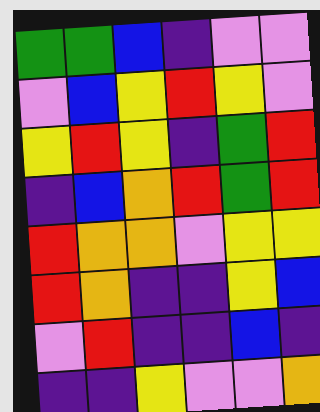[["green", "green", "blue", "indigo", "violet", "violet"], ["violet", "blue", "yellow", "red", "yellow", "violet"], ["yellow", "red", "yellow", "indigo", "green", "red"], ["indigo", "blue", "orange", "red", "green", "red"], ["red", "orange", "orange", "violet", "yellow", "yellow"], ["red", "orange", "indigo", "indigo", "yellow", "blue"], ["violet", "red", "indigo", "indigo", "blue", "indigo"], ["indigo", "indigo", "yellow", "violet", "violet", "orange"]]